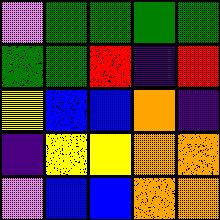[["violet", "green", "green", "green", "green"], ["green", "green", "red", "indigo", "red"], ["yellow", "blue", "blue", "orange", "indigo"], ["indigo", "yellow", "yellow", "orange", "orange"], ["violet", "blue", "blue", "orange", "orange"]]